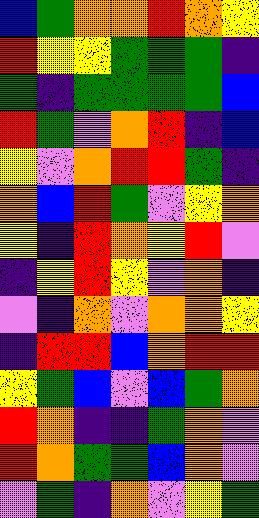[["blue", "green", "orange", "orange", "red", "orange", "yellow"], ["red", "yellow", "yellow", "green", "green", "green", "indigo"], ["green", "indigo", "green", "green", "green", "green", "blue"], ["red", "green", "violet", "orange", "red", "indigo", "blue"], ["yellow", "violet", "orange", "red", "red", "green", "indigo"], ["orange", "blue", "red", "green", "violet", "yellow", "orange"], ["yellow", "indigo", "red", "orange", "yellow", "red", "violet"], ["indigo", "yellow", "red", "yellow", "violet", "orange", "indigo"], ["violet", "indigo", "orange", "violet", "orange", "orange", "yellow"], ["indigo", "red", "red", "blue", "orange", "red", "red"], ["yellow", "green", "blue", "violet", "blue", "green", "orange"], ["red", "orange", "indigo", "indigo", "green", "orange", "violet"], ["red", "orange", "green", "green", "blue", "orange", "violet"], ["violet", "green", "indigo", "orange", "violet", "yellow", "green"]]